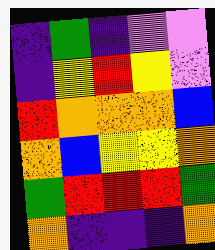[["indigo", "green", "indigo", "violet", "violet"], ["indigo", "yellow", "red", "yellow", "violet"], ["red", "orange", "orange", "orange", "blue"], ["orange", "blue", "yellow", "yellow", "orange"], ["green", "red", "red", "red", "green"], ["orange", "indigo", "indigo", "indigo", "orange"]]